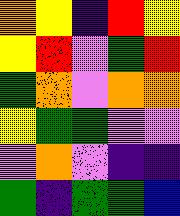[["orange", "yellow", "indigo", "red", "yellow"], ["yellow", "red", "violet", "green", "red"], ["green", "orange", "violet", "orange", "orange"], ["yellow", "green", "green", "violet", "violet"], ["violet", "orange", "violet", "indigo", "indigo"], ["green", "indigo", "green", "green", "blue"]]